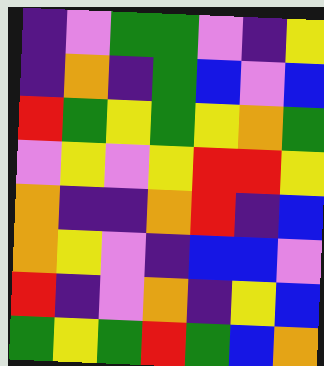[["indigo", "violet", "green", "green", "violet", "indigo", "yellow"], ["indigo", "orange", "indigo", "green", "blue", "violet", "blue"], ["red", "green", "yellow", "green", "yellow", "orange", "green"], ["violet", "yellow", "violet", "yellow", "red", "red", "yellow"], ["orange", "indigo", "indigo", "orange", "red", "indigo", "blue"], ["orange", "yellow", "violet", "indigo", "blue", "blue", "violet"], ["red", "indigo", "violet", "orange", "indigo", "yellow", "blue"], ["green", "yellow", "green", "red", "green", "blue", "orange"]]